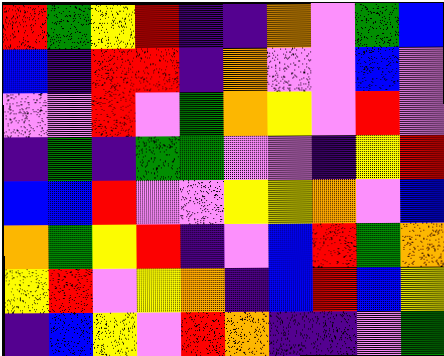[["red", "green", "yellow", "red", "indigo", "indigo", "orange", "violet", "green", "blue"], ["blue", "indigo", "red", "red", "indigo", "orange", "violet", "violet", "blue", "violet"], ["violet", "violet", "red", "violet", "green", "orange", "yellow", "violet", "red", "violet"], ["indigo", "green", "indigo", "green", "green", "violet", "violet", "indigo", "yellow", "red"], ["blue", "blue", "red", "violet", "violet", "yellow", "yellow", "orange", "violet", "blue"], ["orange", "green", "yellow", "red", "indigo", "violet", "blue", "red", "green", "orange"], ["yellow", "red", "violet", "yellow", "orange", "indigo", "blue", "red", "blue", "yellow"], ["indigo", "blue", "yellow", "violet", "red", "orange", "indigo", "indigo", "violet", "green"]]